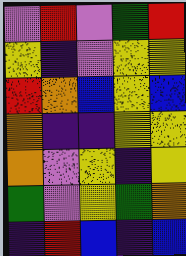[["violet", "red", "violet", "green", "red"], ["yellow", "indigo", "violet", "yellow", "yellow"], ["red", "orange", "blue", "yellow", "blue"], ["orange", "indigo", "indigo", "yellow", "yellow"], ["orange", "violet", "yellow", "indigo", "yellow"], ["green", "violet", "yellow", "green", "orange"], ["indigo", "red", "blue", "indigo", "blue"]]